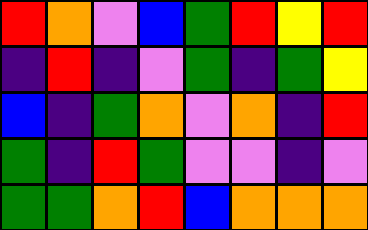[["red", "orange", "violet", "blue", "green", "red", "yellow", "red"], ["indigo", "red", "indigo", "violet", "green", "indigo", "green", "yellow"], ["blue", "indigo", "green", "orange", "violet", "orange", "indigo", "red"], ["green", "indigo", "red", "green", "violet", "violet", "indigo", "violet"], ["green", "green", "orange", "red", "blue", "orange", "orange", "orange"]]